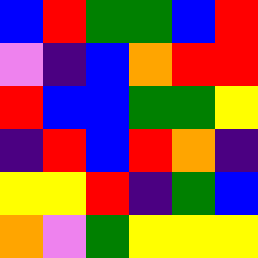[["blue", "red", "green", "green", "blue", "red"], ["violet", "indigo", "blue", "orange", "red", "red"], ["red", "blue", "blue", "green", "green", "yellow"], ["indigo", "red", "blue", "red", "orange", "indigo"], ["yellow", "yellow", "red", "indigo", "green", "blue"], ["orange", "violet", "green", "yellow", "yellow", "yellow"]]